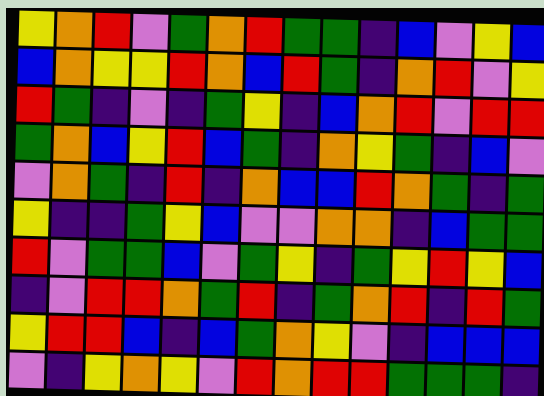[["yellow", "orange", "red", "violet", "green", "orange", "red", "green", "green", "indigo", "blue", "violet", "yellow", "blue"], ["blue", "orange", "yellow", "yellow", "red", "orange", "blue", "red", "green", "indigo", "orange", "red", "violet", "yellow"], ["red", "green", "indigo", "violet", "indigo", "green", "yellow", "indigo", "blue", "orange", "red", "violet", "red", "red"], ["green", "orange", "blue", "yellow", "red", "blue", "green", "indigo", "orange", "yellow", "green", "indigo", "blue", "violet"], ["violet", "orange", "green", "indigo", "red", "indigo", "orange", "blue", "blue", "red", "orange", "green", "indigo", "green"], ["yellow", "indigo", "indigo", "green", "yellow", "blue", "violet", "violet", "orange", "orange", "indigo", "blue", "green", "green"], ["red", "violet", "green", "green", "blue", "violet", "green", "yellow", "indigo", "green", "yellow", "red", "yellow", "blue"], ["indigo", "violet", "red", "red", "orange", "green", "red", "indigo", "green", "orange", "red", "indigo", "red", "green"], ["yellow", "red", "red", "blue", "indigo", "blue", "green", "orange", "yellow", "violet", "indigo", "blue", "blue", "blue"], ["violet", "indigo", "yellow", "orange", "yellow", "violet", "red", "orange", "red", "red", "green", "green", "green", "indigo"]]